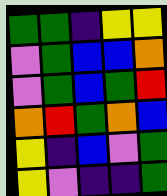[["green", "green", "indigo", "yellow", "yellow"], ["violet", "green", "blue", "blue", "orange"], ["violet", "green", "blue", "green", "red"], ["orange", "red", "green", "orange", "blue"], ["yellow", "indigo", "blue", "violet", "green"], ["yellow", "violet", "indigo", "indigo", "green"]]